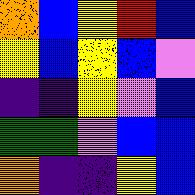[["orange", "blue", "yellow", "red", "blue"], ["yellow", "blue", "yellow", "blue", "violet"], ["indigo", "indigo", "yellow", "violet", "blue"], ["green", "green", "violet", "blue", "blue"], ["orange", "indigo", "indigo", "yellow", "blue"]]